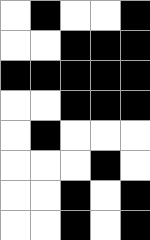[["white", "black", "white", "white", "black"], ["white", "white", "black", "black", "black"], ["black", "black", "black", "black", "black"], ["white", "white", "black", "black", "black"], ["white", "black", "white", "white", "white"], ["white", "white", "white", "black", "white"], ["white", "white", "black", "white", "black"], ["white", "white", "black", "white", "black"]]